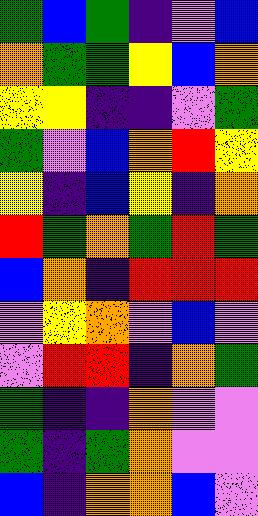[["green", "blue", "green", "indigo", "violet", "blue"], ["orange", "green", "green", "yellow", "blue", "orange"], ["yellow", "yellow", "indigo", "indigo", "violet", "green"], ["green", "violet", "blue", "orange", "red", "yellow"], ["yellow", "indigo", "blue", "yellow", "indigo", "orange"], ["red", "green", "orange", "green", "red", "green"], ["blue", "orange", "indigo", "red", "red", "red"], ["violet", "yellow", "orange", "violet", "blue", "violet"], ["violet", "red", "red", "indigo", "orange", "green"], ["green", "indigo", "indigo", "orange", "violet", "violet"], ["green", "indigo", "green", "orange", "violet", "violet"], ["blue", "indigo", "orange", "orange", "blue", "violet"]]